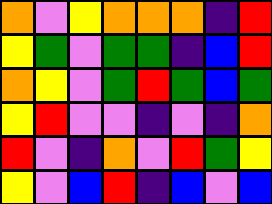[["orange", "violet", "yellow", "orange", "orange", "orange", "indigo", "red"], ["yellow", "green", "violet", "green", "green", "indigo", "blue", "red"], ["orange", "yellow", "violet", "green", "red", "green", "blue", "green"], ["yellow", "red", "violet", "violet", "indigo", "violet", "indigo", "orange"], ["red", "violet", "indigo", "orange", "violet", "red", "green", "yellow"], ["yellow", "violet", "blue", "red", "indigo", "blue", "violet", "blue"]]